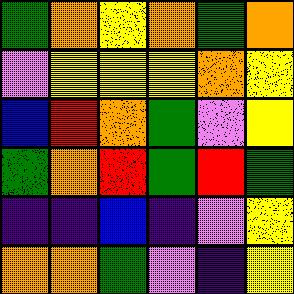[["green", "orange", "yellow", "orange", "green", "orange"], ["violet", "yellow", "yellow", "yellow", "orange", "yellow"], ["blue", "red", "orange", "green", "violet", "yellow"], ["green", "orange", "red", "green", "red", "green"], ["indigo", "indigo", "blue", "indigo", "violet", "yellow"], ["orange", "orange", "green", "violet", "indigo", "yellow"]]